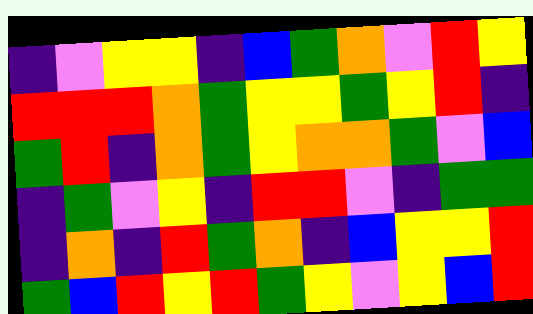[["indigo", "violet", "yellow", "yellow", "indigo", "blue", "green", "orange", "violet", "red", "yellow"], ["red", "red", "red", "orange", "green", "yellow", "yellow", "green", "yellow", "red", "indigo"], ["green", "red", "indigo", "orange", "green", "yellow", "orange", "orange", "green", "violet", "blue"], ["indigo", "green", "violet", "yellow", "indigo", "red", "red", "violet", "indigo", "green", "green"], ["indigo", "orange", "indigo", "red", "green", "orange", "indigo", "blue", "yellow", "yellow", "red"], ["green", "blue", "red", "yellow", "red", "green", "yellow", "violet", "yellow", "blue", "red"]]